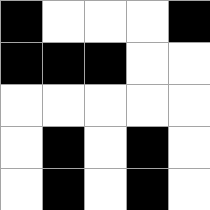[["black", "white", "white", "white", "black"], ["black", "black", "black", "white", "white"], ["white", "white", "white", "white", "white"], ["white", "black", "white", "black", "white"], ["white", "black", "white", "black", "white"]]